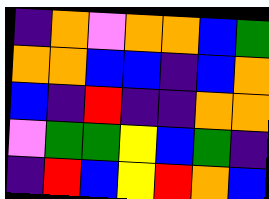[["indigo", "orange", "violet", "orange", "orange", "blue", "green"], ["orange", "orange", "blue", "blue", "indigo", "blue", "orange"], ["blue", "indigo", "red", "indigo", "indigo", "orange", "orange"], ["violet", "green", "green", "yellow", "blue", "green", "indigo"], ["indigo", "red", "blue", "yellow", "red", "orange", "blue"]]